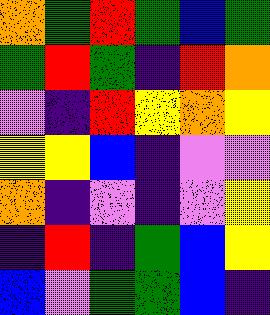[["orange", "green", "red", "green", "blue", "green"], ["green", "red", "green", "indigo", "red", "orange"], ["violet", "indigo", "red", "yellow", "orange", "yellow"], ["yellow", "yellow", "blue", "indigo", "violet", "violet"], ["orange", "indigo", "violet", "indigo", "violet", "yellow"], ["indigo", "red", "indigo", "green", "blue", "yellow"], ["blue", "violet", "green", "green", "blue", "indigo"]]